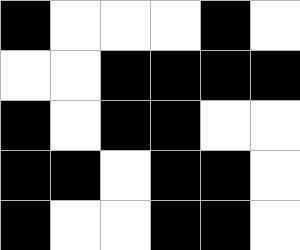[["black", "white", "white", "white", "black", "white"], ["white", "white", "black", "black", "black", "black"], ["black", "white", "black", "black", "white", "white"], ["black", "black", "white", "black", "black", "white"], ["black", "white", "white", "black", "black", "white"]]